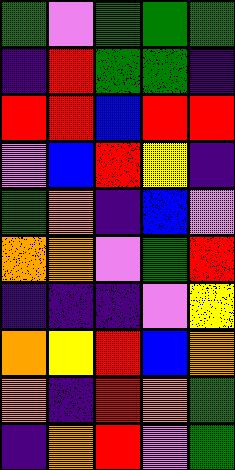[["green", "violet", "green", "green", "green"], ["indigo", "red", "green", "green", "indigo"], ["red", "red", "blue", "red", "red"], ["violet", "blue", "red", "yellow", "indigo"], ["green", "orange", "indigo", "blue", "violet"], ["orange", "orange", "violet", "green", "red"], ["indigo", "indigo", "indigo", "violet", "yellow"], ["orange", "yellow", "red", "blue", "orange"], ["orange", "indigo", "red", "orange", "green"], ["indigo", "orange", "red", "violet", "green"]]